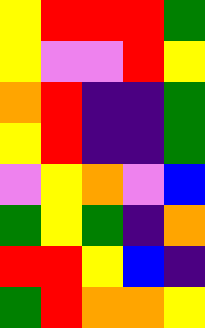[["yellow", "red", "red", "red", "green"], ["yellow", "violet", "violet", "red", "yellow"], ["orange", "red", "indigo", "indigo", "green"], ["yellow", "red", "indigo", "indigo", "green"], ["violet", "yellow", "orange", "violet", "blue"], ["green", "yellow", "green", "indigo", "orange"], ["red", "red", "yellow", "blue", "indigo"], ["green", "red", "orange", "orange", "yellow"]]